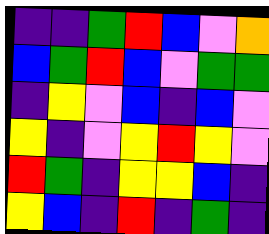[["indigo", "indigo", "green", "red", "blue", "violet", "orange"], ["blue", "green", "red", "blue", "violet", "green", "green"], ["indigo", "yellow", "violet", "blue", "indigo", "blue", "violet"], ["yellow", "indigo", "violet", "yellow", "red", "yellow", "violet"], ["red", "green", "indigo", "yellow", "yellow", "blue", "indigo"], ["yellow", "blue", "indigo", "red", "indigo", "green", "indigo"]]